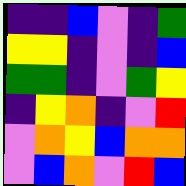[["indigo", "indigo", "blue", "violet", "indigo", "green"], ["yellow", "yellow", "indigo", "violet", "indigo", "blue"], ["green", "green", "indigo", "violet", "green", "yellow"], ["indigo", "yellow", "orange", "indigo", "violet", "red"], ["violet", "orange", "yellow", "blue", "orange", "orange"], ["violet", "blue", "orange", "violet", "red", "blue"]]